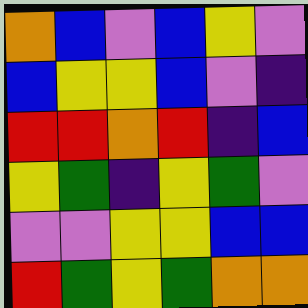[["orange", "blue", "violet", "blue", "yellow", "violet"], ["blue", "yellow", "yellow", "blue", "violet", "indigo"], ["red", "red", "orange", "red", "indigo", "blue"], ["yellow", "green", "indigo", "yellow", "green", "violet"], ["violet", "violet", "yellow", "yellow", "blue", "blue"], ["red", "green", "yellow", "green", "orange", "orange"]]